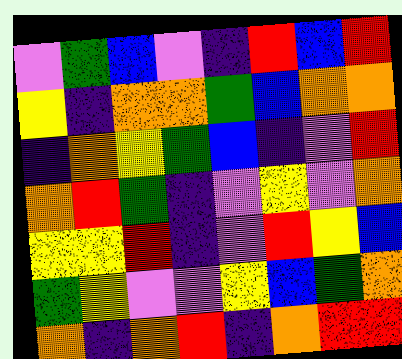[["violet", "green", "blue", "violet", "indigo", "red", "blue", "red"], ["yellow", "indigo", "orange", "orange", "green", "blue", "orange", "orange"], ["indigo", "orange", "yellow", "green", "blue", "indigo", "violet", "red"], ["orange", "red", "green", "indigo", "violet", "yellow", "violet", "orange"], ["yellow", "yellow", "red", "indigo", "violet", "red", "yellow", "blue"], ["green", "yellow", "violet", "violet", "yellow", "blue", "green", "orange"], ["orange", "indigo", "orange", "red", "indigo", "orange", "red", "red"]]